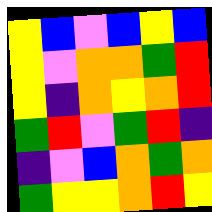[["yellow", "blue", "violet", "blue", "yellow", "blue"], ["yellow", "violet", "orange", "orange", "green", "red"], ["yellow", "indigo", "orange", "yellow", "orange", "red"], ["green", "red", "violet", "green", "red", "indigo"], ["indigo", "violet", "blue", "orange", "green", "orange"], ["green", "yellow", "yellow", "orange", "red", "yellow"]]